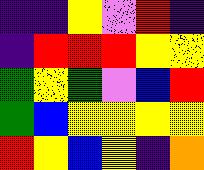[["indigo", "indigo", "yellow", "violet", "red", "indigo"], ["indigo", "red", "red", "red", "yellow", "yellow"], ["green", "yellow", "green", "violet", "blue", "red"], ["green", "blue", "yellow", "yellow", "yellow", "yellow"], ["red", "yellow", "blue", "yellow", "indigo", "orange"]]